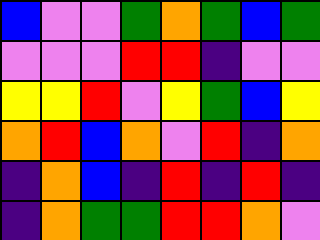[["blue", "violet", "violet", "green", "orange", "green", "blue", "green"], ["violet", "violet", "violet", "red", "red", "indigo", "violet", "violet"], ["yellow", "yellow", "red", "violet", "yellow", "green", "blue", "yellow"], ["orange", "red", "blue", "orange", "violet", "red", "indigo", "orange"], ["indigo", "orange", "blue", "indigo", "red", "indigo", "red", "indigo"], ["indigo", "orange", "green", "green", "red", "red", "orange", "violet"]]